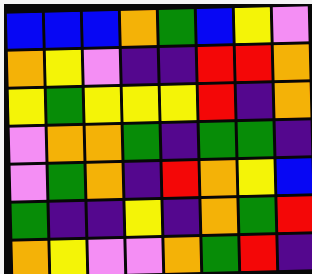[["blue", "blue", "blue", "orange", "green", "blue", "yellow", "violet"], ["orange", "yellow", "violet", "indigo", "indigo", "red", "red", "orange"], ["yellow", "green", "yellow", "yellow", "yellow", "red", "indigo", "orange"], ["violet", "orange", "orange", "green", "indigo", "green", "green", "indigo"], ["violet", "green", "orange", "indigo", "red", "orange", "yellow", "blue"], ["green", "indigo", "indigo", "yellow", "indigo", "orange", "green", "red"], ["orange", "yellow", "violet", "violet", "orange", "green", "red", "indigo"]]